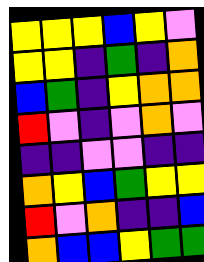[["yellow", "yellow", "yellow", "blue", "yellow", "violet"], ["yellow", "yellow", "indigo", "green", "indigo", "orange"], ["blue", "green", "indigo", "yellow", "orange", "orange"], ["red", "violet", "indigo", "violet", "orange", "violet"], ["indigo", "indigo", "violet", "violet", "indigo", "indigo"], ["orange", "yellow", "blue", "green", "yellow", "yellow"], ["red", "violet", "orange", "indigo", "indigo", "blue"], ["orange", "blue", "blue", "yellow", "green", "green"]]